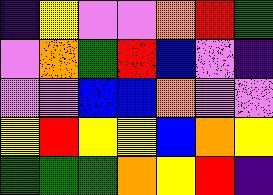[["indigo", "yellow", "violet", "violet", "orange", "red", "green"], ["violet", "orange", "green", "red", "blue", "violet", "indigo"], ["violet", "violet", "blue", "blue", "orange", "violet", "violet"], ["yellow", "red", "yellow", "yellow", "blue", "orange", "yellow"], ["green", "green", "green", "orange", "yellow", "red", "indigo"]]